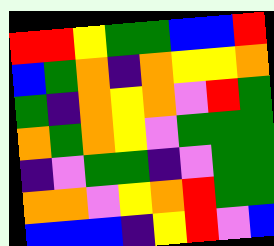[["red", "red", "yellow", "green", "green", "blue", "blue", "red"], ["blue", "green", "orange", "indigo", "orange", "yellow", "yellow", "orange"], ["green", "indigo", "orange", "yellow", "orange", "violet", "red", "green"], ["orange", "green", "orange", "yellow", "violet", "green", "green", "green"], ["indigo", "violet", "green", "green", "indigo", "violet", "green", "green"], ["orange", "orange", "violet", "yellow", "orange", "red", "green", "green"], ["blue", "blue", "blue", "indigo", "yellow", "red", "violet", "blue"]]